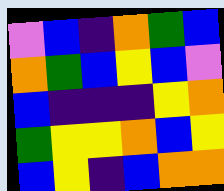[["violet", "blue", "indigo", "orange", "green", "blue"], ["orange", "green", "blue", "yellow", "blue", "violet"], ["blue", "indigo", "indigo", "indigo", "yellow", "orange"], ["green", "yellow", "yellow", "orange", "blue", "yellow"], ["blue", "yellow", "indigo", "blue", "orange", "orange"]]